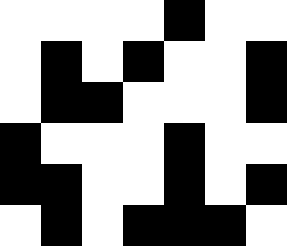[["white", "white", "white", "white", "black", "white", "white"], ["white", "black", "white", "black", "white", "white", "black"], ["white", "black", "black", "white", "white", "white", "black"], ["black", "white", "white", "white", "black", "white", "white"], ["black", "black", "white", "white", "black", "white", "black"], ["white", "black", "white", "black", "black", "black", "white"]]